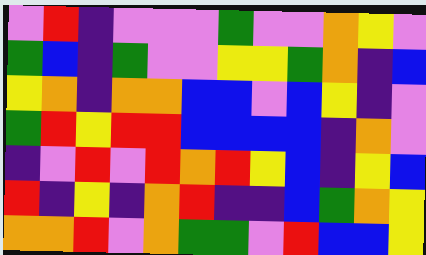[["violet", "red", "indigo", "violet", "violet", "violet", "green", "violet", "violet", "orange", "yellow", "violet"], ["green", "blue", "indigo", "green", "violet", "violet", "yellow", "yellow", "green", "orange", "indigo", "blue"], ["yellow", "orange", "indigo", "orange", "orange", "blue", "blue", "violet", "blue", "yellow", "indigo", "violet"], ["green", "red", "yellow", "red", "red", "blue", "blue", "blue", "blue", "indigo", "orange", "violet"], ["indigo", "violet", "red", "violet", "red", "orange", "red", "yellow", "blue", "indigo", "yellow", "blue"], ["red", "indigo", "yellow", "indigo", "orange", "red", "indigo", "indigo", "blue", "green", "orange", "yellow"], ["orange", "orange", "red", "violet", "orange", "green", "green", "violet", "red", "blue", "blue", "yellow"]]